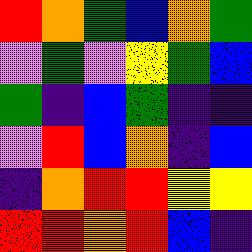[["red", "orange", "green", "blue", "orange", "green"], ["violet", "green", "violet", "yellow", "green", "blue"], ["green", "indigo", "blue", "green", "indigo", "indigo"], ["violet", "red", "blue", "orange", "indigo", "blue"], ["indigo", "orange", "red", "red", "yellow", "yellow"], ["red", "red", "orange", "red", "blue", "indigo"]]